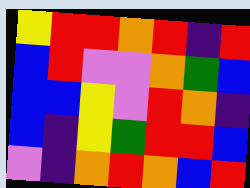[["yellow", "red", "red", "orange", "red", "indigo", "red"], ["blue", "red", "violet", "violet", "orange", "green", "blue"], ["blue", "blue", "yellow", "violet", "red", "orange", "indigo"], ["blue", "indigo", "yellow", "green", "red", "red", "blue"], ["violet", "indigo", "orange", "red", "orange", "blue", "red"]]